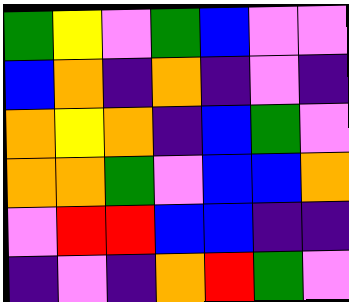[["green", "yellow", "violet", "green", "blue", "violet", "violet"], ["blue", "orange", "indigo", "orange", "indigo", "violet", "indigo"], ["orange", "yellow", "orange", "indigo", "blue", "green", "violet"], ["orange", "orange", "green", "violet", "blue", "blue", "orange"], ["violet", "red", "red", "blue", "blue", "indigo", "indigo"], ["indigo", "violet", "indigo", "orange", "red", "green", "violet"]]